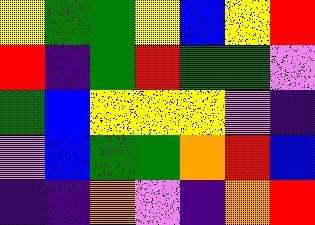[["yellow", "green", "green", "yellow", "blue", "yellow", "red"], ["red", "indigo", "green", "red", "green", "green", "violet"], ["green", "blue", "yellow", "yellow", "yellow", "violet", "indigo"], ["violet", "blue", "green", "green", "orange", "red", "blue"], ["indigo", "indigo", "orange", "violet", "indigo", "orange", "red"]]